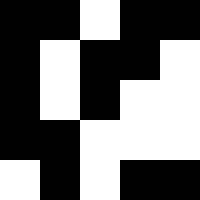[["black", "black", "white", "black", "black"], ["black", "white", "black", "black", "white"], ["black", "white", "black", "white", "white"], ["black", "black", "white", "white", "white"], ["white", "black", "white", "black", "black"]]